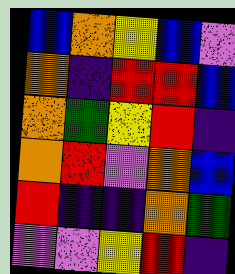[["blue", "orange", "yellow", "blue", "violet"], ["orange", "indigo", "red", "red", "blue"], ["orange", "green", "yellow", "red", "indigo"], ["orange", "red", "violet", "orange", "blue"], ["red", "indigo", "indigo", "orange", "green"], ["violet", "violet", "yellow", "red", "indigo"]]